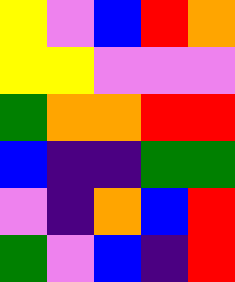[["yellow", "violet", "blue", "red", "orange"], ["yellow", "yellow", "violet", "violet", "violet"], ["green", "orange", "orange", "red", "red"], ["blue", "indigo", "indigo", "green", "green"], ["violet", "indigo", "orange", "blue", "red"], ["green", "violet", "blue", "indigo", "red"]]